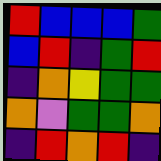[["red", "blue", "blue", "blue", "green"], ["blue", "red", "indigo", "green", "red"], ["indigo", "orange", "yellow", "green", "green"], ["orange", "violet", "green", "green", "orange"], ["indigo", "red", "orange", "red", "indigo"]]